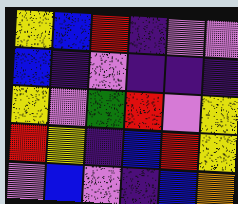[["yellow", "blue", "red", "indigo", "violet", "violet"], ["blue", "indigo", "violet", "indigo", "indigo", "indigo"], ["yellow", "violet", "green", "red", "violet", "yellow"], ["red", "yellow", "indigo", "blue", "red", "yellow"], ["violet", "blue", "violet", "indigo", "blue", "orange"]]